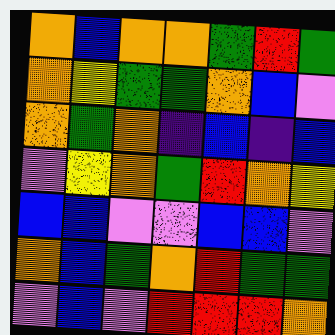[["orange", "blue", "orange", "orange", "green", "red", "green"], ["orange", "yellow", "green", "green", "orange", "blue", "violet"], ["orange", "green", "orange", "indigo", "blue", "indigo", "blue"], ["violet", "yellow", "orange", "green", "red", "orange", "yellow"], ["blue", "blue", "violet", "violet", "blue", "blue", "violet"], ["orange", "blue", "green", "orange", "red", "green", "green"], ["violet", "blue", "violet", "red", "red", "red", "orange"]]